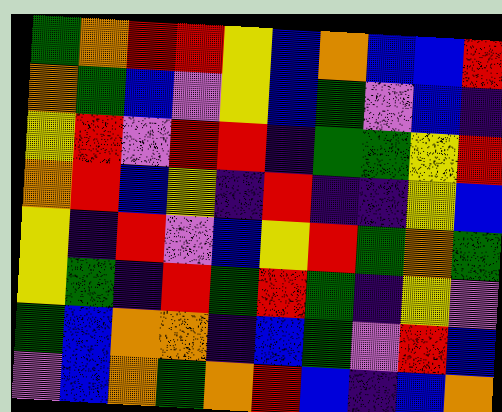[["green", "orange", "red", "red", "yellow", "blue", "orange", "blue", "blue", "red"], ["orange", "green", "blue", "violet", "yellow", "blue", "green", "violet", "blue", "indigo"], ["yellow", "red", "violet", "red", "red", "indigo", "green", "green", "yellow", "red"], ["orange", "red", "blue", "yellow", "indigo", "red", "indigo", "indigo", "yellow", "blue"], ["yellow", "indigo", "red", "violet", "blue", "yellow", "red", "green", "orange", "green"], ["yellow", "green", "indigo", "red", "green", "red", "green", "indigo", "yellow", "violet"], ["green", "blue", "orange", "orange", "indigo", "blue", "green", "violet", "red", "blue"], ["violet", "blue", "orange", "green", "orange", "red", "blue", "indigo", "blue", "orange"]]